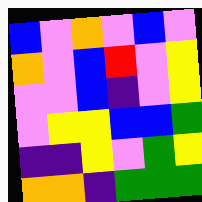[["blue", "violet", "orange", "violet", "blue", "violet"], ["orange", "violet", "blue", "red", "violet", "yellow"], ["violet", "violet", "blue", "indigo", "violet", "yellow"], ["violet", "yellow", "yellow", "blue", "blue", "green"], ["indigo", "indigo", "yellow", "violet", "green", "yellow"], ["orange", "orange", "indigo", "green", "green", "green"]]